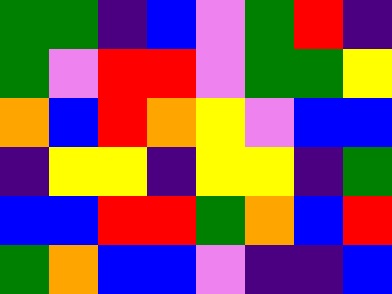[["green", "green", "indigo", "blue", "violet", "green", "red", "indigo"], ["green", "violet", "red", "red", "violet", "green", "green", "yellow"], ["orange", "blue", "red", "orange", "yellow", "violet", "blue", "blue"], ["indigo", "yellow", "yellow", "indigo", "yellow", "yellow", "indigo", "green"], ["blue", "blue", "red", "red", "green", "orange", "blue", "red"], ["green", "orange", "blue", "blue", "violet", "indigo", "indigo", "blue"]]